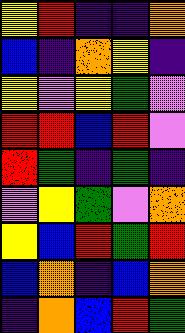[["yellow", "red", "indigo", "indigo", "orange"], ["blue", "indigo", "orange", "yellow", "indigo"], ["yellow", "violet", "yellow", "green", "violet"], ["red", "red", "blue", "red", "violet"], ["red", "green", "indigo", "green", "indigo"], ["violet", "yellow", "green", "violet", "orange"], ["yellow", "blue", "red", "green", "red"], ["blue", "orange", "indigo", "blue", "orange"], ["indigo", "orange", "blue", "red", "green"]]